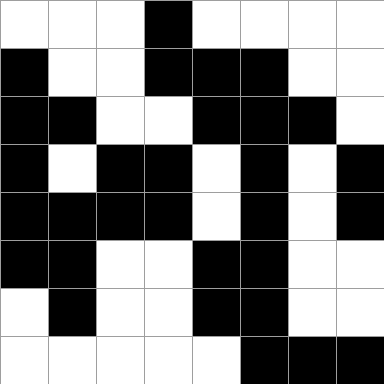[["white", "white", "white", "black", "white", "white", "white", "white"], ["black", "white", "white", "black", "black", "black", "white", "white"], ["black", "black", "white", "white", "black", "black", "black", "white"], ["black", "white", "black", "black", "white", "black", "white", "black"], ["black", "black", "black", "black", "white", "black", "white", "black"], ["black", "black", "white", "white", "black", "black", "white", "white"], ["white", "black", "white", "white", "black", "black", "white", "white"], ["white", "white", "white", "white", "white", "black", "black", "black"]]